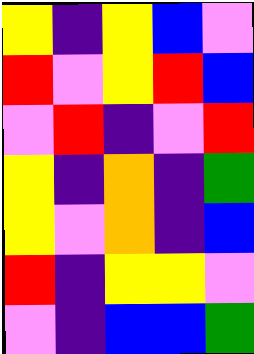[["yellow", "indigo", "yellow", "blue", "violet"], ["red", "violet", "yellow", "red", "blue"], ["violet", "red", "indigo", "violet", "red"], ["yellow", "indigo", "orange", "indigo", "green"], ["yellow", "violet", "orange", "indigo", "blue"], ["red", "indigo", "yellow", "yellow", "violet"], ["violet", "indigo", "blue", "blue", "green"]]